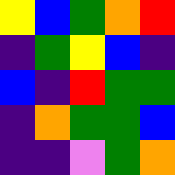[["yellow", "blue", "green", "orange", "red"], ["indigo", "green", "yellow", "blue", "indigo"], ["blue", "indigo", "red", "green", "green"], ["indigo", "orange", "green", "green", "blue"], ["indigo", "indigo", "violet", "green", "orange"]]